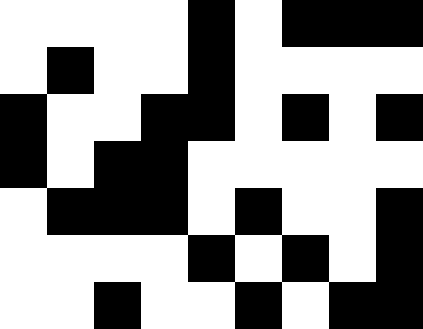[["white", "white", "white", "white", "black", "white", "black", "black", "black"], ["white", "black", "white", "white", "black", "white", "white", "white", "white"], ["black", "white", "white", "black", "black", "white", "black", "white", "black"], ["black", "white", "black", "black", "white", "white", "white", "white", "white"], ["white", "black", "black", "black", "white", "black", "white", "white", "black"], ["white", "white", "white", "white", "black", "white", "black", "white", "black"], ["white", "white", "black", "white", "white", "black", "white", "black", "black"]]